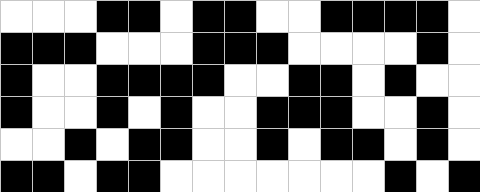[["white", "white", "white", "black", "black", "white", "black", "black", "white", "white", "black", "black", "black", "black", "white"], ["black", "black", "black", "white", "white", "white", "black", "black", "black", "white", "white", "white", "white", "black", "white"], ["black", "white", "white", "black", "black", "black", "black", "white", "white", "black", "black", "white", "black", "white", "white"], ["black", "white", "white", "black", "white", "black", "white", "white", "black", "black", "black", "white", "white", "black", "white"], ["white", "white", "black", "white", "black", "black", "white", "white", "black", "white", "black", "black", "white", "black", "white"], ["black", "black", "white", "black", "black", "white", "white", "white", "white", "white", "white", "white", "black", "white", "black"]]